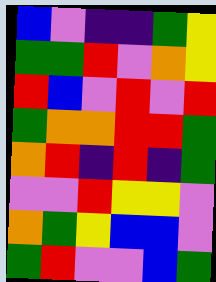[["blue", "violet", "indigo", "indigo", "green", "yellow"], ["green", "green", "red", "violet", "orange", "yellow"], ["red", "blue", "violet", "red", "violet", "red"], ["green", "orange", "orange", "red", "red", "green"], ["orange", "red", "indigo", "red", "indigo", "green"], ["violet", "violet", "red", "yellow", "yellow", "violet"], ["orange", "green", "yellow", "blue", "blue", "violet"], ["green", "red", "violet", "violet", "blue", "green"]]